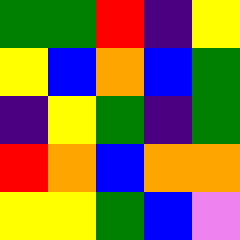[["green", "green", "red", "indigo", "yellow"], ["yellow", "blue", "orange", "blue", "green"], ["indigo", "yellow", "green", "indigo", "green"], ["red", "orange", "blue", "orange", "orange"], ["yellow", "yellow", "green", "blue", "violet"]]